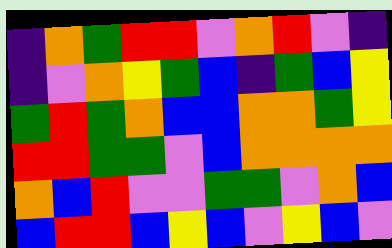[["indigo", "orange", "green", "red", "red", "violet", "orange", "red", "violet", "indigo"], ["indigo", "violet", "orange", "yellow", "green", "blue", "indigo", "green", "blue", "yellow"], ["green", "red", "green", "orange", "blue", "blue", "orange", "orange", "green", "yellow"], ["red", "red", "green", "green", "violet", "blue", "orange", "orange", "orange", "orange"], ["orange", "blue", "red", "violet", "violet", "green", "green", "violet", "orange", "blue"], ["blue", "red", "red", "blue", "yellow", "blue", "violet", "yellow", "blue", "violet"]]